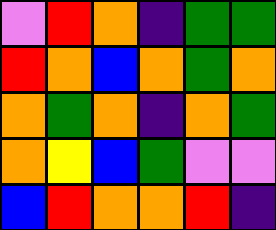[["violet", "red", "orange", "indigo", "green", "green"], ["red", "orange", "blue", "orange", "green", "orange"], ["orange", "green", "orange", "indigo", "orange", "green"], ["orange", "yellow", "blue", "green", "violet", "violet"], ["blue", "red", "orange", "orange", "red", "indigo"]]